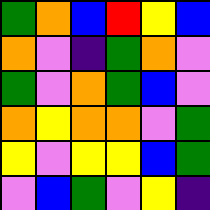[["green", "orange", "blue", "red", "yellow", "blue"], ["orange", "violet", "indigo", "green", "orange", "violet"], ["green", "violet", "orange", "green", "blue", "violet"], ["orange", "yellow", "orange", "orange", "violet", "green"], ["yellow", "violet", "yellow", "yellow", "blue", "green"], ["violet", "blue", "green", "violet", "yellow", "indigo"]]